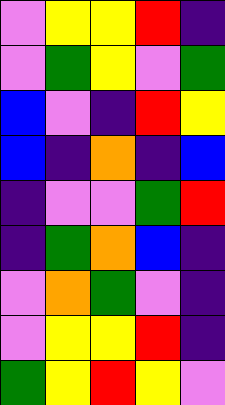[["violet", "yellow", "yellow", "red", "indigo"], ["violet", "green", "yellow", "violet", "green"], ["blue", "violet", "indigo", "red", "yellow"], ["blue", "indigo", "orange", "indigo", "blue"], ["indigo", "violet", "violet", "green", "red"], ["indigo", "green", "orange", "blue", "indigo"], ["violet", "orange", "green", "violet", "indigo"], ["violet", "yellow", "yellow", "red", "indigo"], ["green", "yellow", "red", "yellow", "violet"]]